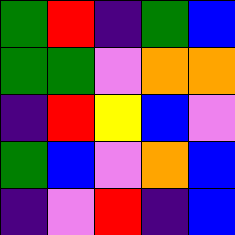[["green", "red", "indigo", "green", "blue"], ["green", "green", "violet", "orange", "orange"], ["indigo", "red", "yellow", "blue", "violet"], ["green", "blue", "violet", "orange", "blue"], ["indigo", "violet", "red", "indigo", "blue"]]